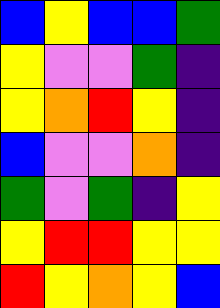[["blue", "yellow", "blue", "blue", "green"], ["yellow", "violet", "violet", "green", "indigo"], ["yellow", "orange", "red", "yellow", "indigo"], ["blue", "violet", "violet", "orange", "indigo"], ["green", "violet", "green", "indigo", "yellow"], ["yellow", "red", "red", "yellow", "yellow"], ["red", "yellow", "orange", "yellow", "blue"]]